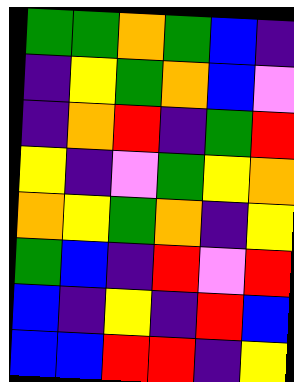[["green", "green", "orange", "green", "blue", "indigo"], ["indigo", "yellow", "green", "orange", "blue", "violet"], ["indigo", "orange", "red", "indigo", "green", "red"], ["yellow", "indigo", "violet", "green", "yellow", "orange"], ["orange", "yellow", "green", "orange", "indigo", "yellow"], ["green", "blue", "indigo", "red", "violet", "red"], ["blue", "indigo", "yellow", "indigo", "red", "blue"], ["blue", "blue", "red", "red", "indigo", "yellow"]]